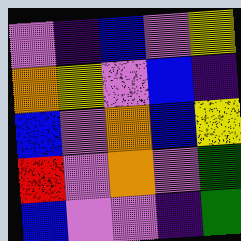[["violet", "indigo", "blue", "violet", "yellow"], ["orange", "yellow", "violet", "blue", "indigo"], ["blue", "violet", "orange", "blue", "yellow"], ["red", "violet", "orange", "violet", "green"], ["blue", "violet", "violet", "indigo", "green"]]